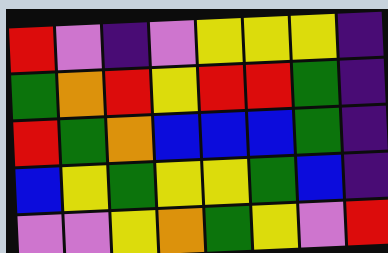[["red", "violet", "indigo", "violet", "yellow", "yellow", "yellow", "indigo"], ["green", "orange", "red", "yellow", "red", "red", "green", "indigo"], ["red", "green", "orange", "blue", "blue", "blue", "green", "indigo"], ["blue", "yellow", "green", "yellow", "yellow", "green", "blue", "indigo"], ["violet", "violet", "yellow", "orange", "green", "yellow", "violet", "red"]]